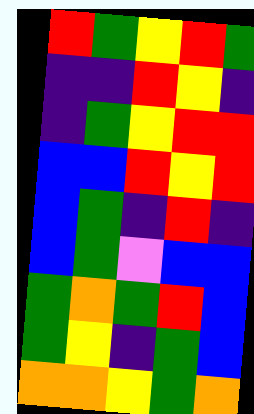[["red", "green", "yellow", "red", "green"], ["indigo", "indigo", "red", "yellow", "indigo"], ["indigo", "green", "yellow", "red", "red"], ["blue", "blue", "red", "yellow", "red"], ["blue", "green", "indigo", "red", "indigo"], ["blue", "green", "violet", "blue", "blue"], ["green", "orange", "green", "red", "blue"], ["green", "yellow", "indigo", "green", "blue"], ["orange", "orange", "yellow", "green", "orange"]]